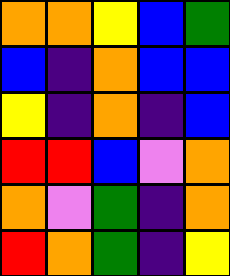[["orange", "orange", "yellow", "blue", "green"], ["blue", "indigo", "orange", "blue", "blue"], ["yellow", "indigo", "orange", "indigo", "blue"], ["red", "red", "blue", "violet", "orange"], ["orange", "violet", "green", "indigo", "orange"], ["red", "orange", "green", "indigo", "yellow"]]